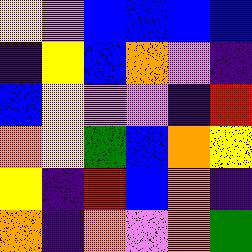[["yellow", "violet", "blue", "blue", "blue", "blue"], ["indigo", "yellow", "blue", "orange", "violet", "indigo"], ["blue", "yellow", "violet", "violet", "indigo", "red"], ["orange", "yellow", "green", "blue", "orange", "yellow"], ["yellow", "indigo", "red", "blue", "orange", "indigo"], ["orange", "indigo", "orange", "violet", "orange", "green"]]